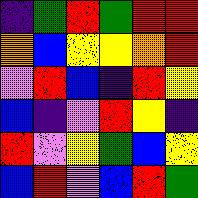[["indigo", "green", "red", "green", "red", "red"], ["orange", "blue", "yellow", "yellow", "orange", "red"], ["violet", "red", "blue", "indigo", "red", "yellow"], ["blue", "indigo", "violet", "red", "yellow", "indigo"], ["red", "violet", "yellow", "green", "blue", "yellow"], ["blue", "red", "violet", "blue", "red", "green"]]